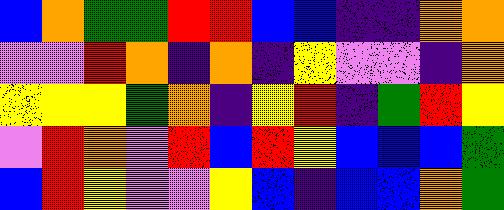[["blue", "orange", "green", "green", "red", "red", "blue", "blue", "indigo", "indigo", "orange", "orange"], ["violet", "violet", "red", "orange", "indigo", "orange", "indigo", "yellow", "violet", "violet", "indigo", "orange"], ["yellow", "yellow", "yellow", "green", "orange", "indigo", "yellow", "red", "indigo", "green", "red", "yellow"], ["violet", "red", "orange", "violet", "red", "blue", "red", "yellow", "blue", "blue", "blue", "green"], ["blue", "red", "yellow", "violet", "violet", "yellow", "blue", "indigo", "blue", "blue", "orange", "green"]]